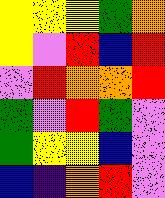[["yellow", "yellow", "yellow", "green", "orange"], ["yellow", "violet", "red", "blue", "red"], ["violet", "red", "orange", "orange", "red"], ["green", "violet", "red", "green", "violet"], ["green", "yellow", "yellow", "blue", "violet"], ["blue", "indigo", "orange", "red", "violet"]]